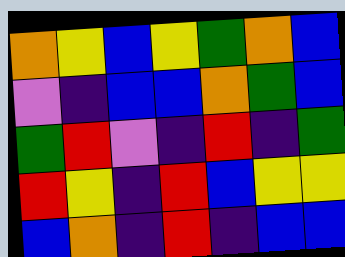[["orange", "yellow", "blue", "yellow", "green", "orange", "blue"], ["violet", "indigo", "blue", "blue", "orange", "green", "blue"], ["green", "red", "violet", "indigo", "red", "indigo", "green"], ["red", "yellow", "indigo", "red", "blue", "yellow", "yellow"], ["blue", "orange", "indigo", "red", "indigo", "blue", "blue"]]